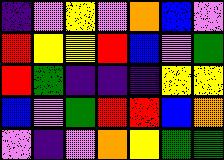[["indigo", "violet", "yellow", "violet", "orange", "blue", "violet"], ["red", "yellow", "yellow", "red", "blue", "violet", "green"], ["red", "green", "indigo", "indigo", "indigo", "yellow", "yellow"], ["blue", "violet", "green", "red", "red", "blue", "orange"], ["violet", "indigo", "violet", "orange", "yellow", "green", "green"]]